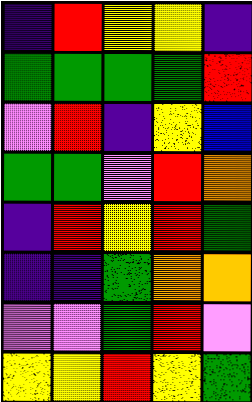[["indigo", "red", "yellow", "yellow", "indigo"], ["green", "green", "green", "green", "red"], ["violet", "red", "indigo", "yellow", "blue"], ["green", "green", "violet", "red", "orange"], ["indigo", "red", "yellow", "red", "green"], ["indigo", "indigo", "green", "orange", "orange"], ["violet", "violet", "green", "red", "violet"], ["yellow", "yellow", "red", "yellow", "green"]]